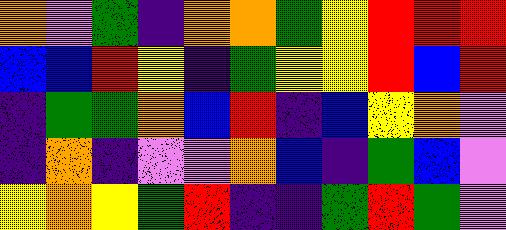[["orange", "violet", "green", "indigo", "orange", "orange", "green", "yellow", "red", "red", "red"], ["blue", "blue", "red", "yellow", "indigo", "green", "yellow", "yellow", "red", "blue", "red"], ["indigo", "green", "green", "orange", "blue", "red", "indigo", "blue", "yellow", "orange", "violet"], ["indigo", "orange", "indigo", "violet", "violet", "orange", "blue", "indigo", "green", "blue", "violet"], ["yellow", "orange", "yellow", "green", "red", "indigo", "indigo", "green", "red", "green", "violet"]]